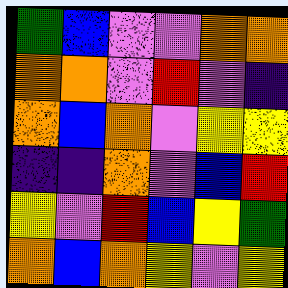[["green", "blue", "violet", "violet", "orange", "orange"], ["orange", "orange", "violet", "red", "violet", "indigo"], ["orange", "blue", "orange", "violet", "yellow", "yellow"], ["indigo", "indigo", "orange", "violet", "blue", "red"], ["yellow", "violet", "red", "blue", "yellow", "green"], ["orange", "blue", "orange", "yellow", "violet", "yellow"]]